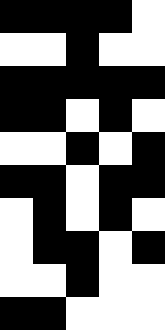[["black", "black", "black", "black", "white"], ["white", "white", "black", "white", "white"], ["black", "black", "black", "black", "black"], ["black", "black", "white", "black", "white"], ["white", "white", "black", "white", "black"], ["black", "black", "white", "black", "black"], ["white", "black", "white", "black", "white"], ["white", "black", "black", "white", "black"], ["white", "white", "black", "white", "white"], ["black", "black", "white", "white", "white"]]